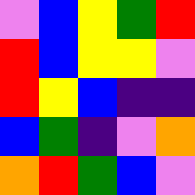[["violet", "blue", "yellow", "green", "red"], ["red", "blue", "yellow", "yellow", "violet"], ["red", "yellow", "blue", "indigo", "indigo"], ["blue", "green", "indigo", "violet", "orange"], ["orange", "red", "green", "blue", "violet"]]